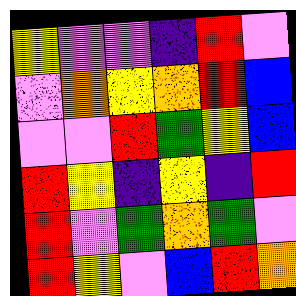[["yellow", "violet", "violet", "indigo", "red", "violet"], ["violet", "orange", "yellow", "orange", "red", "blue"], ["violet", "violet", "red", "green", "yellow", "blue"], ["red", "yellow", "indigo", "yellow", "indigo", "red"], ["red", "violet", "green", "orange", "green", "violet"], ["red", "yellow", "violet", "blue", "red", "orange"]]